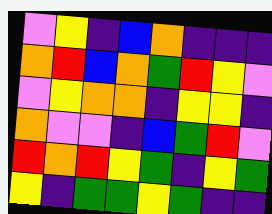[["violet", "yellow", "indigo", "blue", "orange", "indigo", "indigo", "indigo"], ["orange", "red", "blue", "orange", "green", "red", "yellow", "violet"], ["violet", "yellow", "orange", "orange", "indigo", "yellow", "yellow", "indigo"], ["orange", "violet", "violet", "indigo", "blue", "green", "red", "violet"], ["red", "orange", "red", "yellow", "green", "indigo", "yellow", "green"], ["yellow", "indigo", "green", "green", "yellow", "green", "indigo", "indigo"]]